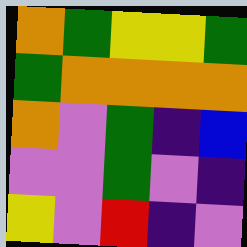[["orange", "green", "yellow", "yellow", "green"], ["green", "orange", "orange", "orange", "orange"], ["orange", "violet", "green", "indigo", "blue"], ["violet", "violet", "green", "violet", "indigo"], ["yellow", "violet", "red", "indigo", "violet"]]